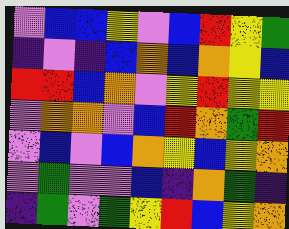[["violet", "blue", "blue", "yellow", "violet", "blue", "red", "yellow", "green"], ["indigo", "violet", "indigo", "blue", "orange", "blue", "orange", "yellow", "blue"], ["red", "red", "blue", "orange", "violet", "yellow", "red", "yellow", "yellow"], ["violet", "orange", "orange", "violet", "blue", "red", "orange", "green", "red"], ["violet", "blue", "violet", "blue", "orange", "yellow", "blue", "yellow", "orange"], ["violet", "green", "violet", "violet", "blue", "indigo", "orange", "green", "indigo"], ["indigo", "green", "violet", "green", "yellow", "red", "blue", "yellow", "orange"]]